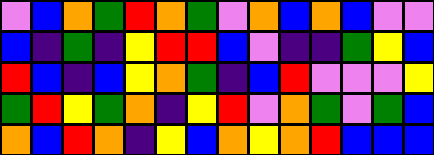[["violet", "blue", "orange", "green", "red", "orange", "green", "violet", "orange", "blue", "orange", "blue", "violet", "violet"], ["blue", "indigo", "green", "indigo", "yellow", "red", "red", "blue", "violet", "indigo", "indigo", "green", "yellow", "blue"], ["red", "blue", "indigo", "blue", "yellow", "orange", "green", "indigo", "blue", "red", "violet", "violet", "violet", "yellow"], ["green", "red", "yellow", "green", "orange", "indigo", "yellow", "red", "violet", "orange", "green", "violet", "green", "blue"], ["orange", "blue", "red", "orange", "indigo", "yellow", "blue", "orange", "yellow", "orange", "red", "blue", "blue", "blue"]]